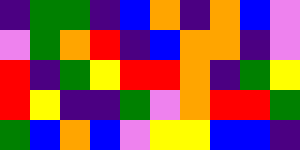[["indigo", "green", "green", "indigo", "blue", "orange", "indigo", "orange", "blue", "violet"], ["violet", "green", "orange", "red", "indigo", "blue", "orange", "orange", "indigo", "violet"], ["red", "indigo", "green", "yellow", "red", "red", "orange", "indigo", "green", "yellow"], ["red", "yellow", "indigo", "indigo", "green", "violet", "orange", "red", "red", "green"], ["green", "blue", "orange", "blue", "violet", "yellow", "yellow", "blue", "blue", "indigo"]]